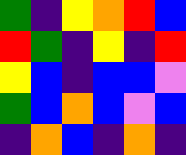[["green", "indigo", "yellow", "orange", "red", "blue"], ["red", "green", "indigo", "yellow", "indigo", "red"], ["yellow", "blue", "indigo", "blue", "blue", "violet"], ["green", "blue", "orange", "blue", "violet", "blue"], ["indigo", "orange", "blue", "indigo", "orange", "indigo"]]